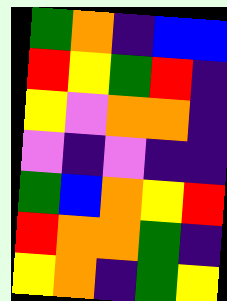[["green", "orange", "indigo", "blue", "blue"], ["red", "yellow", "green", "red", "indigo"], ["yellow", "violet", "orange", "orange", "indigo"], ["violet", "indigo", "violet", "indigo", "indigo"], ["green", "blue", "orange", "yellow", "red"], ["red", "orange", "orange", "green", "indigo"], ["yellow", "orange", "indigo", "green", "yellow"]]